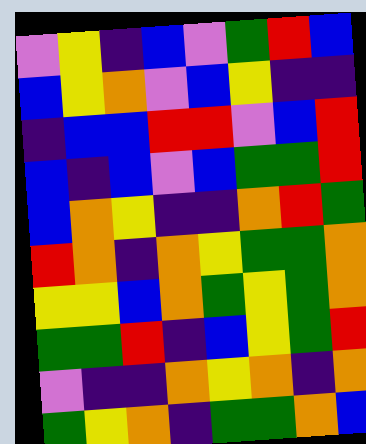[["violet", "yellow", "indigo", "blue", "violet", "green", "red", "blue"], ["blue", "yellow", "orange", "violet", "blue", "yellow", "indigo", "indigo"], ["indigo", "blue", "blue", "red", "red", "violet", "blue", "red"], ["blue", "indigo", "blue", "violet", "blue", "green", "green", "red"], ["blue", "orange", "yellow", "indigo", "indigo", "orange", "red", "green"], ["red", "orange", "indigo", "orange", "yellow", "green", "green", "orange"], ["yellow", "yellow", "blue", "orange", "green", "yellow", "green", "orange"], ["green", "green", "red", "indigo", "blue", "yellow", "green", "red"], ["violet", "indigo", "indigo", "orange", "yellow", "orange", "indigo", "orange"], ["green", "yellow", "orange", "indigo", "green", "green", "orange", "blue"]]